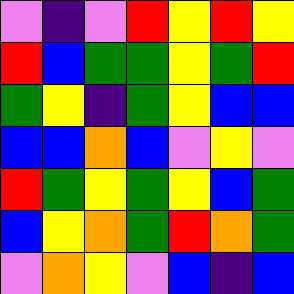[["violet", "indigo", "violet", "red", "yellow", "red", "yellow"], ["red", "blue", "green", "green", "yellow", "green", "red"], ["green", "yellow", "indigo", "green", "yellow", "blue", "blue"], ["blue", "blue", "orange", "blue", "violet", "yellow", "violet"], ["red", "green", "yellow", "green", "yellow", "blue", "green"], ["blue", "yellow", "orange", "green", "red", "orange", "green"], ["violet", "orange", "yellow", "violet", "blue", "indigo", "blue"]]